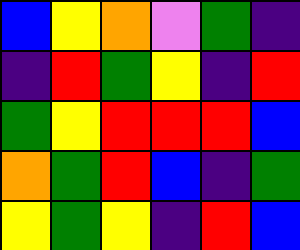[["blue", "yellow", "orange", "violet", "green", "indigo"], ["indigo", "red", "green", "yellow", "indigo", "red"], ["green", "yellow", "red", "red", "red", "blue"], ["orange", "green", "red", "blue", "indigo", "green"], ["yellow", "green", "yellow", "indigo", "red", "blue"]]